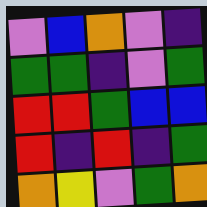[["violet", "blue", "orange", "violet", "indigo"], ["green", "green", "indigo", "violet", "green"], ["red", "red", "green", "blue", "blue"], ["red", "indigo", "red", "indigo", "green"], ["orange", "yellow", "violet", "green", "orange"]]